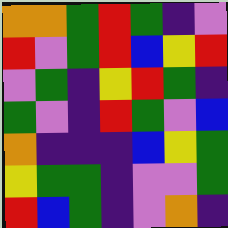[["orange", "orange", "green", "red", "green", "indigo", "violet"], ["red", "violet", "green", "red", "blue", "yellow", "red"], ["violet", "green", "indigo", "yellow", "red", "green", "indigo"], ["green", "violet", "indigo", "red", "green", "violet", "blue"], ["orange", "indigo", "indigo", "indigo", "blue", "yellow", "green"], ["yellow", "green", "green", "indigo", "violet", "violet", "green"], ["red", "blue", "green", "indigo", "violet", "orange", "indigo"]]